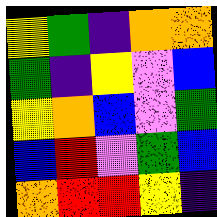[["yellow", "green", "indigo", "orange", "orange"], ["green", "indigo", "yellow", "violet", "blue"], ["yellow", "orange", "blue", "violet", "green"], ["blue", "red", "violet", "green", "blue"], ["orange", "red", "red", "yellow", "indigo"]]